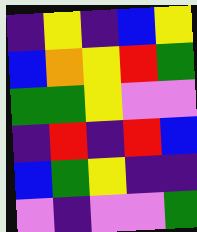[["indigo", "yellow", "indigo", "blue", "yellow"], ["blue", "orange", "yellow", "red", "green"], ["green", "green", "yellow", "violet", "violet"], ["indigo", "red", "indigo", "red", "blue"], ["blue", "green", "yellow", "indigo", "indigo"], ["violet", "indigo", "violet", "violet", "green"]]